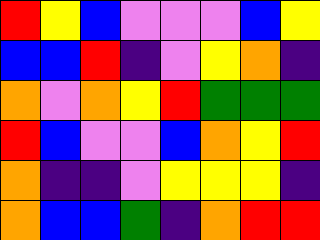[["red", "yellow", "blue", "violet", "violet", "violet", "blue", "yellow"], ["blue", "blue", "red", "indigo", "violet", "yellow", "orange", "indigo"], ["orange", "violet", "orange", "yellow", "red", "green", "green", "green"], ["red", "blue", "violet", "violet", "blue", "orange", "yellow", "red"], ["orange", "indigo", "indigo", "violet", "yellow", "yellow", "yellow", "indigo"], ["orange", "blue", "blue", "green", "indigo", "orange", "red", "red"]]